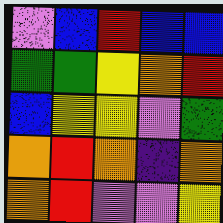[["violet", "blue", "red", "blue", "blue"], ["green", "green", "yellow", "orange", "red"], ["blue", "yellow", "yellow", "violet", "green"], ["orange", "red", "orange", "indigo", "orange"], ["orange", "red", "violet", "violet", "yellow"]]